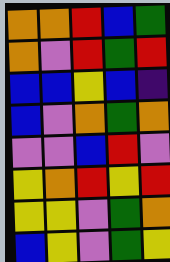[["orange", "orange", "red", "blue", "green"], ["orange", "violet", "red", "green", "red"], ["blue", "blue", "yellow", "blue", "indigo"], ["blue", "violet", "orange", "green", "orange"], ["violet", "violet", "blue", "red", "violet"], ["yellow", "orange", "red", "yellow", "red"], ["yellow", "yellow", "violet", "green", "orange"], ["blue", "yellow", "violet", "green", "yellow"]]